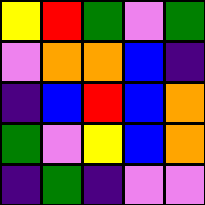[["yellow", "red", "green", "violet", "green"], ["violet", "orange", "orange", "blue", "indigo"], ["indigo", "blue", "red", "blue", "orange"], ["green", "violet", "yellow", "blue", "orange"], ["indigo", "green", "indigo", "violet", "violet"]]